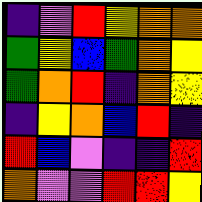[["indigo", "violet", "red", "yellow", "orange", "orange"], ["green", "yellow", "blue", "green", "orange", "yellow"], ["green", "orange", "red", "indigo", "orange", "yellow"], ["indigo", "yellow", "orange", "blue", "red", "indigo"], ["red", "blue", "violet", "indigo", "indigo", "red"], ["orange", "violet", "violet", "red", "red", "yellow"]]